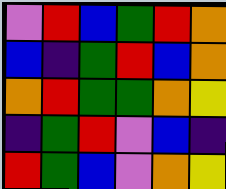[["violet", "red", "blue", "green", "red", "orange"], ["blue", "indigo", "green", "red", "blue", "orange"], ["orange", "red", "green", "green", "orange", "yellow"], ["indigo", "green", "red", "violet", "blue", "indigo"], ["red", "green", "blue", "violet", "orange", "yellow"]]